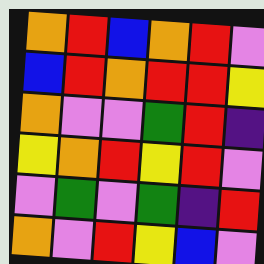[["orange", "red", "blue", "orange", "red", "violet"], ["blue", "red", "orange", "red", "red", "yellow"], ["orange", "violet", "violet", "green", "red", "indigo"], ["yellow", "orange", "red", "yellow", "red", "violet"], ["violet", "green", "violet", "green", "indigo", "red"], ["orange", "violet", "red", "yellow", "blue", "violet"]]